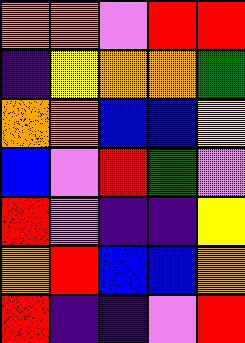[["orange", "orange", "violet", "red", "red"], ["indigo", "yellow", "orange", "orange", "green"], ["orange", "orange", "blue", "blue", "yellow"], ["blue", "violet", "red", "green", "violet"], ["red", "violet", "indigo", "indigo", "yellow"], ["orange", "red", "blue", "blue", "orange"], ["red", "indigo", "indigo", "violet", "red"]]